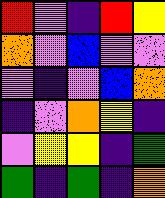[["red", "violet", "indigo", "red", "yellow"], ["orange", "violet", "blue", "violet", "violet"], ["violet", "indigo", "violet", "blue", "orange"], ["indigo", "violet", "orange", "yellow", "indigo"], ["violet", "yellow", "yellow", "indigo", "green"], ["green", "indigo", "green", "indigo", "orange"]]